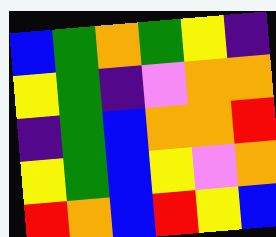[["blue", "green", "orange", "green", "yellow", "indigo"], ["yellow", "green", "indigo", "violet", "orange", "orange"], ["indigo", "green", "blue", "orange", "orange", "red"], ["yellow", "green", "blue", "yellow", "violet", "orange"], ["red", "orange", "blue", "red", "yellow", "blue"]]